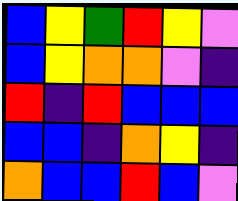[["blue", "yellow", "green", "red", "yellow", "violet"], ["blue", "yellow", "orange", "orange", "violet", "indigo"], ["red", "indigo", "red", "blue", "blue", "blue"], ["blue", "blue", "indigo", "orange", "yellow", "indigo"], ["orange", "blue", "blue", "red", "blue", "violet"]]